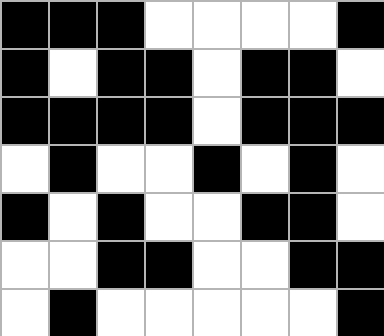[["black", "black", "black", "white", "white", "white", "white", "black"], ["black", "white", "black", "black", "white", "black", "black", "white"], ["black", "black", "black", "black", "white", "black", "black", "black"], ["white", "black", "white", "white", "black", "white", "black", "white"], ["black", "white", "black", "white", "white", "black", "black", "white"], ["white", "white", "black", "black", "white", "white", "black", "black"], ["white", "black", "white", "white", "white", "white", "white", "black"]]